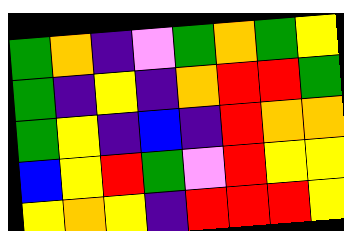[["green", "orange", "indigo", "violet", "green", "orange", "green", "yellow"], ["green", "indigo", "yellow", "indigo", "orange", "red", "red", "green"], ["green", "yellow", "indigo", "blue", "indigo", "red", "orange", "orange"], ["blue", "yellow", "red", "green", "violet", "red", "yellow", "yellow"], ["yellow", "orange", "yellow", "indigo", "red", "red", "red", "yellow"]]